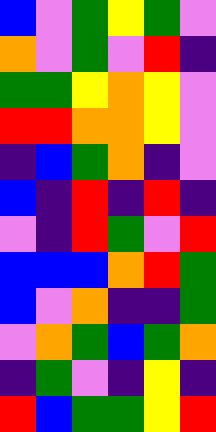[["blue", "violet", "green", "yellow", "green", "violet"], ["orange", "violet", "green", "violet", "red", "indigo"], ["green", "green", "yellow", "orange", "yellow", "violet"], ["red", "red", "orange", "orange", "yellow", "violet"], ["indigo", "blue", "green", "orange", "indigo", "violet"], ["blue", "indigo", "red", "indigo", "red", "indigo"], ["violet", "indigo", "red", "green", "violet", "red"], ["blue", "blue", "blue", "orange", "red", "green"], ["blue", "violet", "orange", "indigo", "indigo", "green"], ["violet", "orange", "green", "blue", "green", "orange"], ["indigo", "green", "violet", "indigo", "yellow", "indigo"], ["red", "blue", "green", "green", "yellow", "red"]]